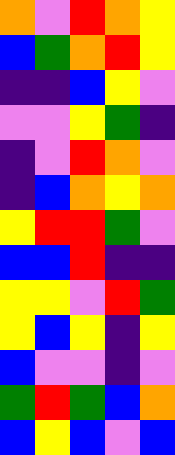[["orange", "violet", "red", "orange", "yellow"], ["blue", "green", "orange", "red", "yellow"], ["indigo", "indigo", "blue", "yellow", "violet"], ["violet", "violet", "yellow", "green", "indigo"], ["indigo", "violet", "red", "orange", "violet"], ["indigo", "blue", "orange", "yellow", "orange"], ["yellow", "red", "red", "green", "violet"], ["blue", "blue", "red", "indigo", "indigo"], ["yellow", "yellow", "violet", "red", "green"], ["yellow", "blue", "yellow", "indigo", "yellow"], ["blue", "violet", "violet", "indigo", "violet"], ["green", "red", "green", "blue", "orange"], ["blue", "yellow", "blue", "violet", "blue"]]